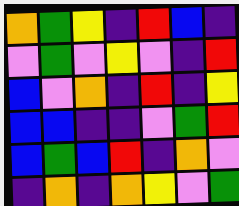[["orange", "green", "yellow", "indigo", "red", "blue", "indigo"], ["violet", "green", "violet", "yellow", "violet", "indigo", "red"], ["blue", "violet", "orange", "indigo", "red", "indigo", "yellow"], ["blue", "blue", "indigo", "indigo", "violet", "green", "red"], ["blue", "green", "blue", "red", "indigo", "orange", "violet"], ["indigo", "orange", "indigo", "orange", "yellow", "violet", "green"]]